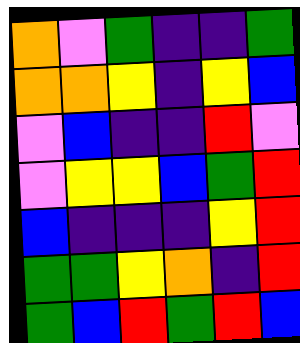[["orange", "violet", "green", "indigo", "indigo", "green"], ["orange", "orange", "yellow", "indigo", "yellow", "blue"], ["violet", "blue", "indigo", "indigo", "red", "violet"], ["violet", "yellow", "yellow", "blue", "green", "red"], ["blue", "indigo", "indigo", "indigo", "yellow", "red"], ["green", "green", "yellow", "orange", "indigo", "red"], ["green", "blue", "red", "green", "red", "blue"]]